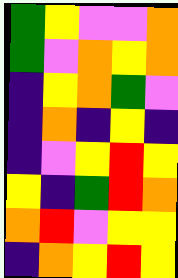[["green", "yellow", "violet", "violet", "orange"], ["green", "violet", "orange", "yellow", "orange"], ["indigo", "yellow", "orange", "green", "violet"], ["indigo", "orange", "indigo", "yellow", "indigo"], ["indigo", "violet", "yellow", "red", "yellow"], ["yellow", "indigo", "green", "red", "orange"], ["orange", "red", "violet", "yellow", "yellow"], ["indigo", "orange", "yellow", "red", "yellow"]]